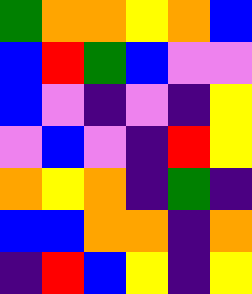[["green", "orange", "orange", "yellow", "orange", "blue"], ["blue", "red", "green", "blue", "violet", "violet"], ["blue", "violet", "indigo", "violet", "indigo", "yellow"], ["violet", "blue", "violet", "indigo", "red", "yellow"], ["orange", "yellow", "orange", "indigo", "green", "indigo"], ["blue", "blue", "orange", "orange", "indigo", "orange"], ["indigo", "red", "blue", "yellow", "indigo", "yellow"]]